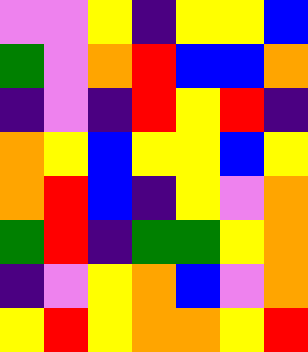[["violet", "violet", "yellow", "indigo", "yellow", "yellow", "blue"], ["green", "violet", "orange", "red", "blue", "blue", "orange"], ["indigo", "violet", "indigo", "red", "yellow", "red", "indigo"], ["orange", "yellow", "blue", "yellow", "yellow", "blue", "yellow"], ["orange", "red", "blue", "indigo", "yellow", "violet", "orange"], ["green", "red", "indigo", "green", "green", "yellow", "orange"], ["indigo", "violet", "yellow", "orange", "blue", "violet", "orange"], ["yellow", "red", "yellow", "orange", "orange", "yellow", "red"]]